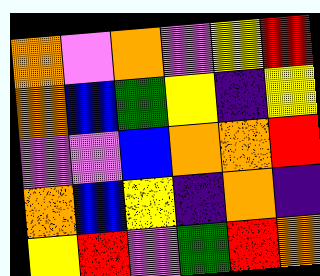[["orange", "violet", "orange", "violet", "yellow", "red"], ["orange", "blue", "green", "yellow", "indigo", "yellow"], ["violet", "violet", "blue", "orange", "orange", "red"], ["orange", "blue", "yellow", "indigo", "orange", "indigo"], ["yellow", "red", "violet", "green", "red", "orange"]]